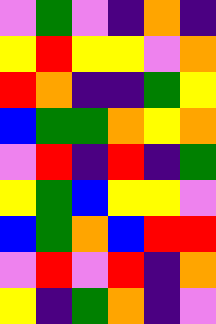[["violet", "green", "violet", "indigo", "orange", "indigo"], ["yellow", "red", "yellow", "yellow", "violet", "orange"], ["red", "orange", "indigo", "indigo", "green", "yellow"], ["blue", "green", "green", "orange", "yellow", "orange"], ["violet", "red", "indigo", "red", "indigo", "green"], ["yellow", "green", "blue", "yellow", "yellow", "violet"], ["blue", "green", "orange", "blue", "red", "red"], ["violet", "red", "violet", "red", "indigo", "orange"], ["yellow", "indigo", "green", "orange", "indigo", "violet"]]